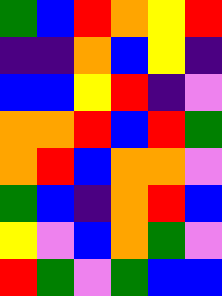[["green", "blue", "red", "orange", "yellow", "red"], ["indigo", "indigo", "orange", "blue", "yellow", "indigo"], ["blue", "blue", "yellow", "red", "indigo", "violet"], ["orange", "orange", "red", "blue", "red", "green"], ["orange", "red", "blue", "orange", "orange", "violet"], ["green", "blue", "indigo", "orange", "red", "blue"], ["yellow", "violet", "blue", "orange", "green", "violet"], ["red", "green", "violet", "green", "blue", "blue"]]